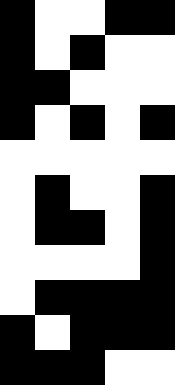[["black", "white", "white", "black", "black"], ["black", "white", "black", "white", "white"], ["black", "black", "white", "white", "white"], ["black", "white", "black", "white", "black"], ["white", "white", "white", "white", "white"], ["white", "black", "white", "white", "black"], ["white", "black", "black", "white", "black"], ["white", "white", "white", "white", "black"], ["white", "black", "black", "black", "black"], ["black", "white", "black", "black", "black"], ["black", "black", "black", "white", "white"]]